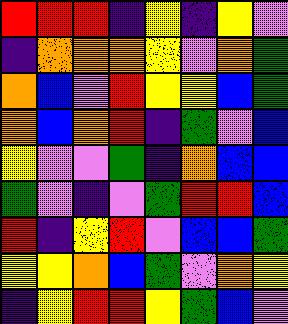[["red", "red", "red", "indigo", "yellow", "indigo", "yellow", "violet"], ["indigo", "orange", "orange", "orange", "yellow", "violet", "orange", "green"], ["orange", "blue", "violet", "red", "yellow", "yellow", "blue", "green"], ["orange", "blue", "orange", "red", "indigo", "green", "violet", "blue"], ["yellow", "violet", "violet", "green", "indigo", "orange", "blue", "blue"], ["green", "violet", "indigo", "violet", "green", "red", "red", "blue"], ["red", "indigo", "yellow", "red", "violet", "blue", "blue", "green"], ["yellow", "yellow", "orange", "blue", "green", "violet", "orange", "yellow"], ["indigo", "yellow", "red", "red", "yellow", "green", "blue", "violet"]]